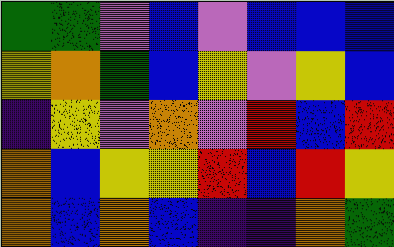[["green", "green", "violet", "blue", "violet", "blue", "blue", "blue"], ["yellow", "orange", "green", "blue", "yellow", "violet", "yellow", "blue"], ["indigo", "yellow", "violet", "orange", "violet", "red", "blue", "red"], ["orange", "blue", "yellow", "yellow", "red", "blue", "red", "yellow"], ["orange", "blue", "orange", "blue", "indigo", "indigo", "orange", "green"]]